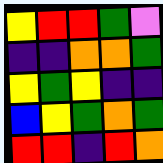[["yellow", "red", "red", "green", "violet"], ["indigo", "indigo", "orange", "orange", "green"], ["yellow", "green", "yellow", "indigo", "indigo"], ["blue", "yellow", "green", "orange", "green"], ["red", "red", "indigo", "red", "orange"]]